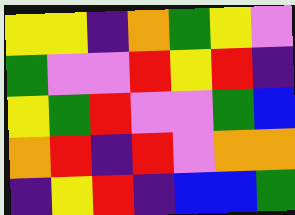[["yellow", "yellow", "indigo", "orange", "green", "yellow", "violet"], ["green", "violet", "violet", "red", "yellow", "red", "indigo"], ["yellow", "green", "red", "violet", "violet", "green", "blue"], ["orange", "red", "indigo", "red", "violet", "orange", "orange"], ["indigo", "yellow", "red", "indigo", "blue", "blue", "green"]]